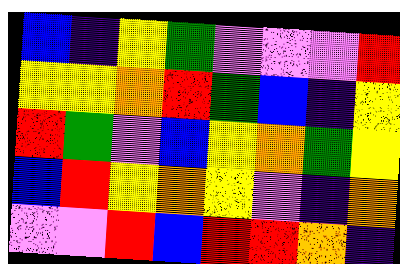[["blue", "indigo", "yellow", "green", "violet", "violet", "violet", "red"], ["yellow", "yellow", "orange", "red", "green", "blue", "indigo", "yellow"], ["red", "green", "violet", "blue", "yellow", "orange", "green", "yellow"], ["blue", "red", "yellow", "orange", "yellow", "violet", "indigo", "orange"], ["violet", "violet", "red", "blue", "red", "red", "orange", "indigo"]]